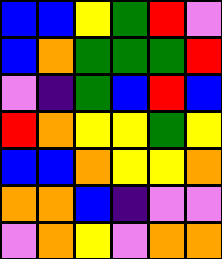[["blue", "blue", "yellow", "green", "red", "violet"], ["blue", "orange", "green", "green", "green", "red"], ["violet", "indigo", "green", "blue", "red", "blue"], ["red", "orange", "yellow", "yellow", "green", "yellow"], ["blue", "blue", "orange", "yellow", "yellow", "orange"], ["orange", "orange", "blue", "indigo", "violet", "violet"], ["violet", "orange", "yellow", "violet", "orange", "orange"]]